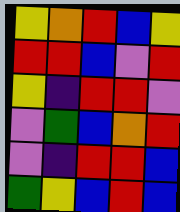[["yellow", "orange", "red", "blue", "yellow"], ["red", "red", "blue", "violet", "red"], ["yellow", "indigo", "red", "red", "violet"], ["violet", "green", "blue", "orange", "red"], ["violet", "indigo", "red", "red", "blue"], ["green", "yellow", "blue", "red", "blue"]]